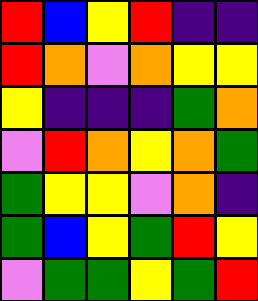[["red", "blue", "yellow", "red", "indigo", "indigo"], ["red", "orange", "violet", "orange", "yellow", "yellow"], ["yellow", "indigo", "indigo", "indigo", "green", "orange"], ["violet", "red", "orange", "yellow", "orange", "green"], ["green", "yellow", "yellow", "violet", "orange", "indigo"], ["green", "blue", "yellow", "green", "red", "yellow"], ["violet", "green", "green", "yellow", "green", "red"]]